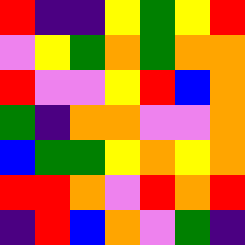[["red", "indigo", "indigo", "yellow", "green", "yellow", "red"], ["violet", "yellow", "green", "orange", "green", "orange", "orange"], ["red", "violet", "violet", "yellow", "red", "blue", "orange"], ["green", "indigo", "orange", "orange", "violet", "violet", "orange"], ["blue", "green", "green", "yellow", "orange", "yellow", "orange"], ["red", "red", "orange", "violet", "red", "orange", "red"], ["indigo", "red", "blue", "orange", "violet", "green", "indigo"]]